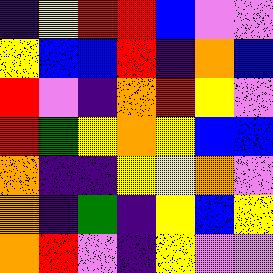[["indigo", "yellow", "red", "red", "blue", "violet", "violet"], ["yellow", "blue", "blue", "red", "indigo", "orange", "blue"], ["red", "violet", "indigo", "orange", "red", "yellow", "violet"], ["red", "green", "yellow", "orange", "yellow", "blue", "blue"], ["orange", "indigo", "indigo", "yellow", "yellow", "orange", "violet"], ["orange", "indigo", "green", "indigo", "yellow", "blue", "yellow"], ["orange", "red", "violet", "indigo", "yellow", "violet", "violet"]]